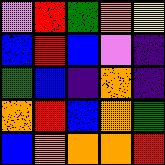[["violet", "red", "green", "orange", "yellow"], ["blue", "red", "blue", "violet", "indigo"], ["green", "blue", "indigo", "orange", "indigo"], ["orange", "red", "blue", "orange", "green"], ["blue", "orange", "orange", "orange", "red"]]